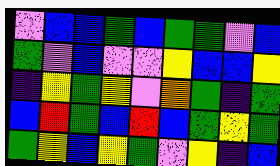[["violet", "blue", "blue", "green", "blue", "green", "green", "violet", "blue"], ["green", "violet", "blue", "violet", "violet", "yellow", "blue", "blue", "yellow"], ["indigo", "yellow", "green", "yellow", "violet", "orange", "green", "indigo", "green"], ["blue", "red", "green", "blue", "red", "blue", "green", "yellow", "green"], ["green", "yellow", "blue", "yellow", "green", "violet", "yellow", "indigo", "blue"]]